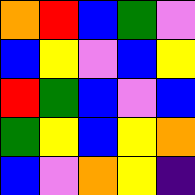[["orange", "red", "blue", "green", "violet"], ["blue", "yellow", "violet", "blue", "yellow"], ["red", "green", "blue", "violet", "blue"], ["green", "yellow", "blue", "yellow", "orange"], ["blue", "violet", "orange", "yellow", "indigo"]]